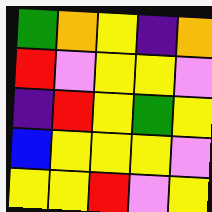[["green", "orange", "yellow", "indigo", "orange"], ["red", "violet", "yellow", "yellow", "violet"], ["indigo", "red", "yellow", "green", "yellow"], ["blue", "yellow", "yellow", "yellow", "violet"], ["yellow", "yellow", "red", "violet", "yellow"]]